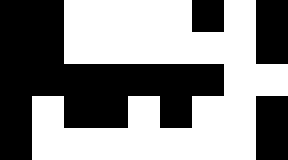[["black", "black", "white", "white", "white", "white", "black", "white", "black"], ["black", "black", "white", "white", "white", "white", "white", "white", "black"], ["black", "black", "black", "black", "black", "black", "black", "white", "white"], ["black", "white", "black", "black", "white", "black", "white", "white", "black"], ["black", "white", "white", "white", "white", "white", "white", "white", "black"]]